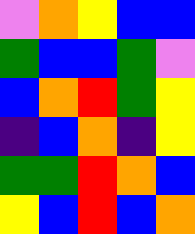[["violet", "orange", "yellow", "blue", "blue"], ["green", "blue", "blue", "green", "violet"], ["blue", "orange", "red", "green", "yellow"], ["indigo", "blue", "orange", "indigo", "yellow"], ["green", "green", "red", "orange", "blue"], ["yellow", "blue", "red", "blue", "orange"]]